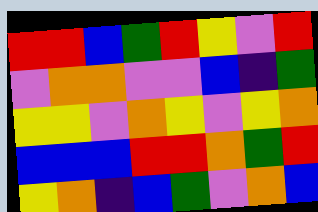[["red", "red", "blue", "green", "red", "yellow", "violet", "red"], ["violet", "orange", "orange", "violet", "violet", "blue", "indigo", "green"], ["yellow", "yellow", "violet", "orange", "yellow", "violet", "yellow", "orange"], ["blue", "blue", "blue", "red", "red", "orange", "green", "red"], ["yellow", "orange", "indigo", "blue", "green", "violet", "orange", "blue"]]